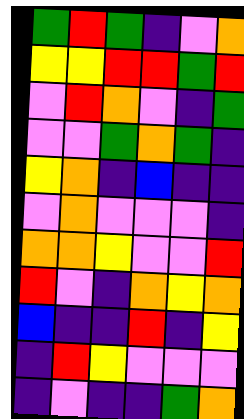[["green", "red", "green", "indigo", "violet", "orange"], ["yellow", "yellow", "red", "red", "green", "red"], ["violet", "red", "orange", "violet", "indigo", "green"], ["violet", "violet", "green", "orange", "green", "indigo"], ["yellow", "orange", "indigo", "blue", "indigo", "indigo"], ["violet", "orange", "violet", "violet", "violet", "indigo"], ["orange", "orange", "yellow", "violet", "violet", "red"], ["red", "violet", "indigo", "orange", "yellow", "orange"], ["blue", "indigo", "indigo", "red", "indigo", "yellow"], ["indigo", "red", "yellow", "violet", "violet", "violet"], ["indigo", "violet", "indigo", "indigo", "green", "orange"]]